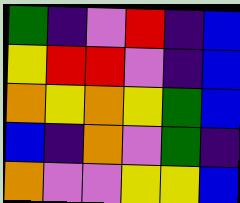[["green", "indigo", "violet", "red", "indigo", "blue"], ["yellow", "red", "red", "violet", "indigo", "blue"], ["orange", "yellow", "orange", "yellow", "green", "blue"], ["blue", "indigo", "orange", "violet", "green", "indigo"], ["orange", "violet", "violet", "yellow", "yellow", "blue"]]